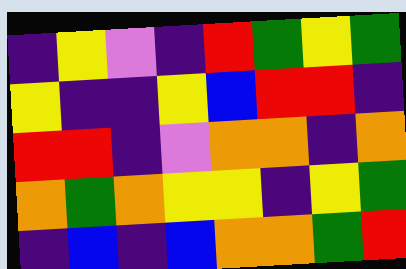[["indigo", "yellow", "violet", "indigo", "red", "green", "yellow", "green"], ["yellow", "indigo", "indigo", "yellow", "blue", "red", "red", "indigo"], ["red", "red", "indigo", "violet", "orange", "orange", "indigo", "orange"], ["orange", "green", "orange", "yellow", "yellow", "indigo", "yellow", "green"], ["indigo", "blue", "indigo", "blue", "orange", "orange", "green", "red"]]